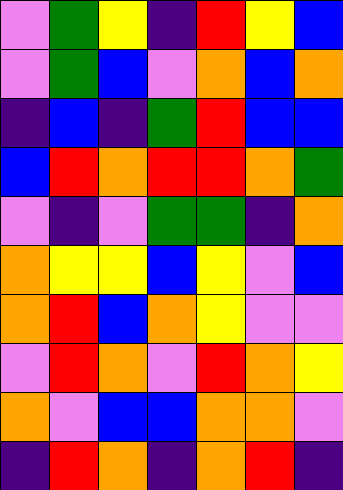[["violet", "green", "yellow", "indigo", "red", "yellow", "blue"], ["violet", "green", "blue", "violet", "orange", "blue", "orange"], ["indigo", "blue", "indigo", "green", "red", "blue", "blue"], ["blue", "red", "orange", "red", "red", "orange", "green"], ["violet", "indigo", "violet", "green", "green", "indigo", "orange"], ["orange", "yellow", "yellow", "blue", "yellow", "violet", "blue"], ["orange", "red", "blue", "orange", "yellow", "violet", "violet"], ["violet", "red", "orange", "violet", "red", "orange", "yellow"], ["orange", "violet", "blue", "blue", "orange", "orange", "violet"], ["indigo", "red", "orange", "indigo", "orange", "red", "indigo"]]